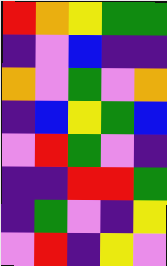[["red", "orange", "yellow", "green", "green"], ["indigo", "violet", "blue", "indigo", "indigo"], ["orange", "violet", "green", "violet", "orange"], ["indigo", "blue", "yellow", "green", "blue"], ["violet", "red", "green", "violet", "indigo"], ["indigo", "indigo", "red", "red", "green"], ["indigo", "green", "violet", "indigo", "yellow"], ["violet", "red", "indigo", "yellow", "violet"]]